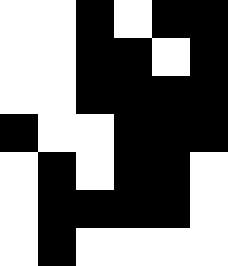[["white", "white", "black", "white", "black", "black"], ["white", "white", "black", "black", "white", "black"], ["white", "white", "black", "black", "black", "black"], ["black", "white", "white", "black", "black", "black"], ["white", "black", "white", "black", "black", "white"], ["white", "black", "black", "black", "black", "white"], ["white", "black", "white", "white", "white", "white"]]